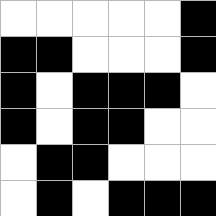[["white", "white", "white", "white", "white", "black"], ["black", "black", "white", "white", "white", "black"], ["black", "white", "black", "black", "black", "white"], ["black", "white", "black", "black", "white", "white"], ["white", "black", "black", "white", "white", "white"], ["white", "black", "white", "black", "black", "black"]]